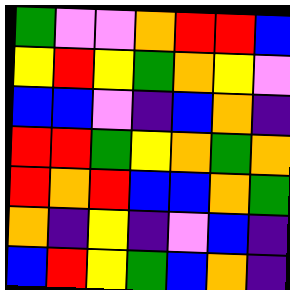[["green", "violet", "violet", "orange", "red", "red", "blue"], ["yellow", "red", "yellow", "green", "orange", "yellow", "violet"], ["blue", "blue", "violet", "indigo", "blue", "orange", "indigo"], ["red", "red", "green", "yellow", "orange", "green", "orange"], ["red", "orange", "red", "blue", "blue", "orange", "green"], ["orange", "indigo", "yellow", "indigo", "violet", "blue", "indigo"], ["blue", "red", "yellow", "green", "blue", "orange", "indigo"]]